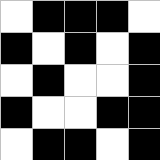[["white", "black", "black", "black", "white"], ["black", "white", "black", "white", "black"], ["white", "black", "white", "white", "black"], ["black", "white", "white", "black", "black"], ["white", "black", "black", "white", "black"]]